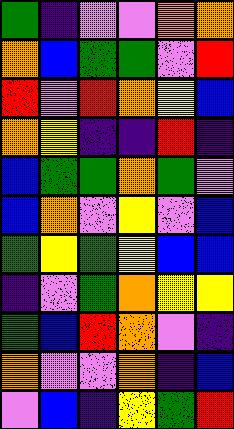[["green", "indigo", "violet", "violet", "orange", "orange"], ["orange", "blue", "green", "green", "violet", "red"], ["red", "violet", "red", "orange", "yellow", "blue"], ["orange", "yellow", "indigo", "indigo", "red", "indigo"], ["blue", "green", "green", "orange", "green", "violet"], ["blue", "orange", "violet", "yellow", "violet", "blue"], ["green", "yellow", "green", "yellow", "blue", "blue"], ["indigo", "violet", "green", "orange", "yellow", "yellow"], ["green", "blue", "red", "orange", "violet", "indigo"], ["orange", "violet", "violet", "orange", "indigo", "blue"], ["violet", "blue", "indigo", "yellow", "green", "red"]]